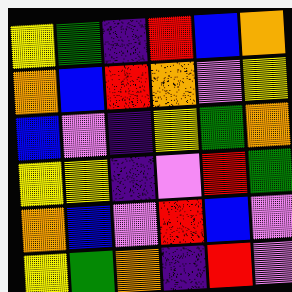[["yellow", "green", "indigo", "red", "blue", "orange"], ["orange", "blue", "red", "orange", "violet", "yellow"], ["blue", "violet", "indigo", "yellow", "green", "orange"], ["yellow", "yellow", "indigo", "violet", "red", "green"], ["orange", "blue", "violet", "red", "blue", "violet"], ["yellow", "green", "orange", "indigo", "red", "violet"]]